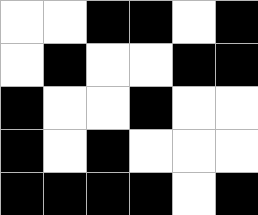[["white", "white", "black", "black", "white", "black"], ["white", "black", "white", "white", "black", "black"], ["black", "white", "white", "black", "white", "white"], ["black", "white", "black", "white", "white", "white"], ["black", "black", "black", "black", "white", "black"]]